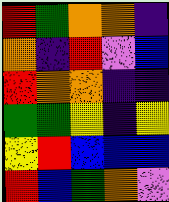[["red", "green", "orange", "orange", "indigo"], ["orange", "indigo", "red", "violet", "blue"], ["red", "orange", "orange", "indigo", "indigo"], ["green", "green", "yellow", "indigo", "yellow"], ["yellow", "red", "blue", "blue", "blue"], ["red", "blue", "green", "orange", "violet"]]